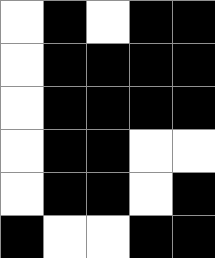[["white", "black", "white", "black", "black"], ["white", "black", "black", "black", "black"], ["white", "black", "black", "black", "black"], ["white", "black", "black", "white", "white"], ["white", "black", "black", "white", "black"], ["black", "white", "white", "black", "black"]]